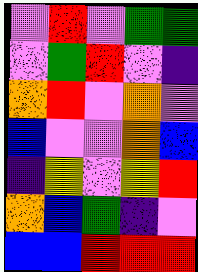[["violet", "red", "violet", "green", "green"], ["violet", "green", "red", "violet", "indigo"], ["orange", "red", "violet", "orange", "violet"], ["blue", "violet", "violet", "orange", "blue"], ["indigo", "yellow", "violet", "yellow", "red"], ["orange", "blue", "green", "indigo", "violet"], ["blue", "blue", "red", "red", "red"]]